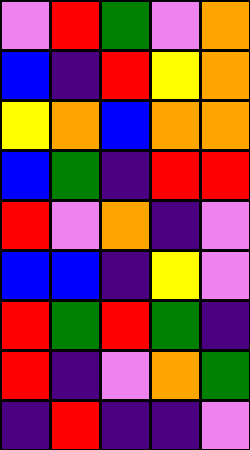[["violet", "red", "green", "violet", "orange"], ["blue", "indigo", "red", "yellow", "orange"], ["yellow", "orange", "blue", "orange", "orange"], ["blue", "green", "indigo", "red", "red"], ["red", "violet", "orange", "indigo", "violet"], ["blue", "blue", "indigo", "yellow", "violet"], ["red", "green", "red", "green", "indigo"], ["red", "indigo", "violet", "orange", "green"], ["indigo", "red", "indigo", "indigo", "violet"]]